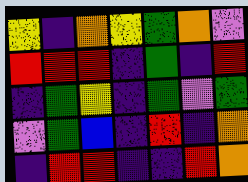[["yellow", "indigo", "orange", "yellow", "green", "orange", "violet"], ["red", "red", "red", "indigo", "green", "indigo", "red"], ["indigo", "green", "yellow", "indigo", "green", "violet", "green"], ["violet", "green", "blue", "indigo", "red", "indigo", "orange"], ["indigo", "red", "red", "indigo", "indigo", "red", "orange"]]